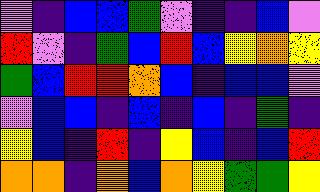[["violet", "indigo", "blue", "blue", "green", "violet", "indigo", "indigo", "blue", "violet"], ["red", "violet", "indigo", "green", "blue", "red", "blue", "yellow", "orange", "yellow"], ["green", "blue", "red", "red", "orange", "blue", "indigo", "blue", "blue", "violet"], ["violet", "blue", "blue", "indigo", "blue", "indigo", "blue", "indigo", "green", "indigo"], ["yellow", "blue", "indigo", "red", "indigo", "yellow", "blue", "indigo", "blue", "red"], ["orange", "orange", "indigo", "orange", "blue", "orange", "yellow", "green", "green", "yellow"]]